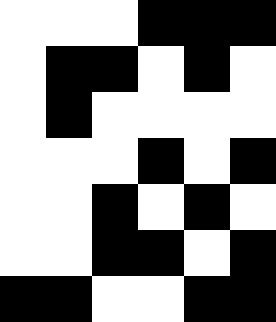[["white", "white", "white", "black", "black", "black"], ["white", "black", "black", "white", "black", "white"], ["white", "black", "white", "white", "white", "white"], ["white", "white", "white", "black", "white", "black"], ["white", "white", "black", "white", "black", "white"], ["white", "white", "black", "black", "white", "black"], ["black", "black", "white", "white", "black", "black"]]